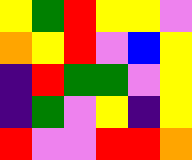[["yellow", "green", "red", "yellow", "yellow", "violet"], ["orange", "yellow", "red", "violet", "blue", "yellow"], ["indigo", "red", "green", "green", "violet", "yellow"], ["indigo", "green", "violet", "yellow", "indigo", "yellow"], ["red", "violet", "violet", "red", "red", "orange"]]